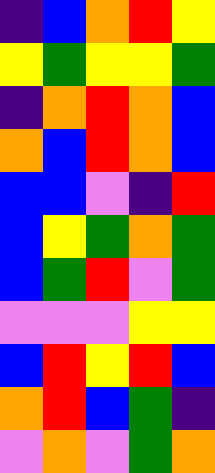[["indigo", "blue", "orange", "red", "yellow"], ["yellow", "green", "yellow", "yellow", "green"], ["indigo", "orange", "red", "orange", "blue"], ["orange", "blue", "red", "orange", "blue"], ["blue", "blue", "violet", "indigo", "red"], ["blue", "yellow", "green", "orange", "green"], ["blue", "green", "red", "violet", "green"], ["violet", "violet", "violet", "yellow", "yellow"], ["blue", "red", "yellow", "red", "blue"], ["orange", "red", "blue", "green", "indigo"], ["violet", "orange", "violet", "green", "orange"]]